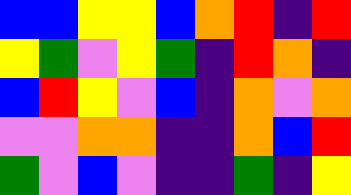[["blue", "blue", "yellow", "yellow", "blue", "orange", "red", "indigo", "red"], ["yellow", "green", "violet", "yellow", "green", "indigo", "red", "orange", "indigo"], ["blue", "red", "yellow", "violet", "blue", "indigo", "orange", "violet", "orange"], ["violet", "violet", "orange", "orange", "indigo", "indigo", "orange", "blue", "red"], ["green", "violet", "blue", "violet", "indigo", "indigo", "green", "indigo", "yellow"]]